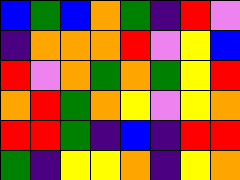[["blue", "green", "blue", "orange", "green", "indigo", "red", "violet"], ["indigo", "orange", "orange", "orange", "red", "violet", "yellow", "blue"], ["red", "violet", "orange", "green", "orange", "green", "yellow", "red"], ["orange", "red", "green", "orange", "yellow", "violet", "yellow", "orange"], ["red", "red", "green", "indigo", "blue", "indigo", "red", "red"], ["green", "indigo", "yellow", "yellow", "orange", "indigo", "yellow", "orange"]]